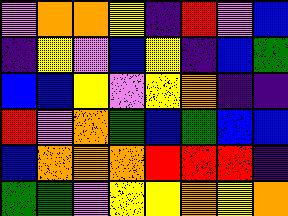[["violet", "orange", "orange", "yellow", "indigo", "red", "violet", "blue"], ["indigo", "yellow", "violet", "blue", "yellow", "indigo", "blue", "green"], ["blue", "blue", "yellow", "violet", "yellow", "orange", "indigo", "indigo"], ["red", "violet", "orange", "green", "blue", "green", "blue", "blue"], ["blue", "orange", "orange", "orange", "red", "red", "red", "indigo"], ["green", "green", "violet", "yellow", "yellow", "orange", "yellow", "orange"]]